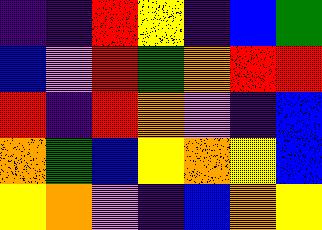[["indigo", "indigo", "red", "yellow", "indigo", "blue", "green"], ["blue", "violet", "red", "green", "orange", "red", "red"], ["red", "indigo", "red", "orange", "violet", "indigo", "blue"], ["orange", "green", "blue", "yellow", "orange", "yellow", "blue"], ["yellow", "orange", "violet", "indigo", "blue", "orange", "yellow"]]